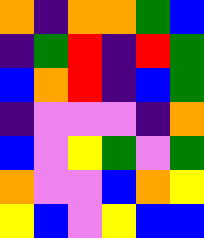[["orange", "indigo", "orange", "orange", "green", "blue"], ["indigo", "green", "red", "indigo", "red", "green"], ["blue", "orange", "red", "indigo", "blue", "green"], ["indigo", "violet", "violet", "violet", "indigo", "orange"], ["blue", "violet", "yellow", "green", "violet", "green"], ["orange", "violet", "violet", "blue", "orange", "yellow"], ["yellow", "blue", "violet", "yellow", "blue", "blue"]]